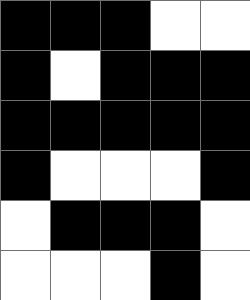[["black", "black", "black", "white", "white"], ["black", "white", "black", "black", "black"], ["black", "black", "black", "black", "black"], ["black", "white", "white", "white", "black"], ["white", "black", "black", "black", "white"], ["white", "white", "white", "black", "white"]]